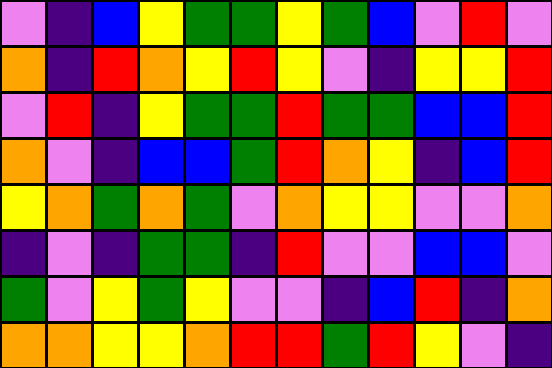[["violet", "indigo", "blue", "yellow", "green", "green", "yellow", "green", "blue", "violet", "red", "violet"], ["orange", "indigo", "red", "orange", "yellow", "red", "yellow", "violet", "indigo", "yellow", "yellow", "red"], ["violet", "red", "indigo", "yellow", "green", "green", "red", "green", "green", "blue", "blue", "red"], ["orange", "violet", "indigo", "blue", "blue", "green", "red", "orange", "yellow", "indigo", "blue", "red"], ["yellow", "orange", "green", "orange", "green", "violet", "orange", "yellow", "yellow", "violet", "violet", "orange"], ["indigo", "violet", "indigo", "green", "green", "indigo", "red", "violet", "violet", "blue", "blue", "violet"], ["green", "violet", "yellow", "green", "yellow", "violet", "violet", "indigo", "blue", "red", "indigo", "orange"], ["orange", "orange", "yellow", "yellow", "orange", "red", "red", "green", "red", "yellow", "violet", "indigo"]]